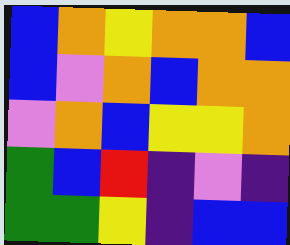[["blue", "orange", "yellow", "orange", "orange", "blue"], ["blue", "violet", "orange", "blue", "orange", "orange"], ["violet", "orange", "blue", "yellow", "yellow", "orange"], ["green", "blue", "red", "indigo", "violet", "indigo"], ["green", "green", "yellow", "indigo", "blue", "blue"]]